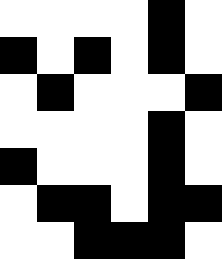[["white", "white", "white", "white", "black", "white"], ["black", "white", "black", "white", "black", "white"], ["white", "black", "white", "white", "white", "black"], ["white", "white", "white", "white", "black", "white"], ["black", "white", "white", "white", "black", "white"], ["white", "black", "black", "white", "black", "black"], ["white", "white", "black", "black", "black", "white"]]